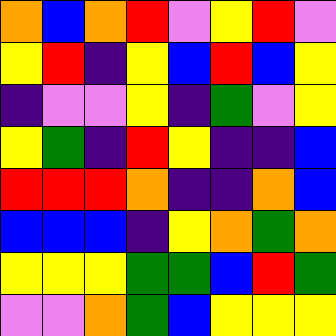[["orange", "blue", "orange", "red", "violet", "yellow", "red", "violet"], ["yellow", "red", "indigo", "yellow", "blue", "red", "blue", "yellow"], ["indigo", "violet", "violet", "yellow", "indigo", "green", "violet", "yellow"], ["yellow", "green", "indigo", "red", "yellow", "indigo", "indigo", "blue"], ["red", "red", "red", "orange", "indigo", "indigo", "orange", "blue"], ["blue", "blue", "blue", "indigo", "yellow", "orange", "green", "orange"], ["yellow", "yellow", "yellow", "green", "green", "blue", "red", "green"], ["violet", "violet", "orange", "green", "blue", "yellow", "yellow", "yellow"]]